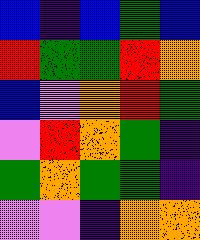[["blue", "indigo", "blue", "green", "blue"], ["red", "green", "green", "red", "orange"], ["blue", "violet", "orange", "red", "green"], ["violet", "red", "orange", "green", "indigo"], ["green", "orange", "green", "green", "indigo"], ["violet", "violet", "indigo", "orange", "orange"]]